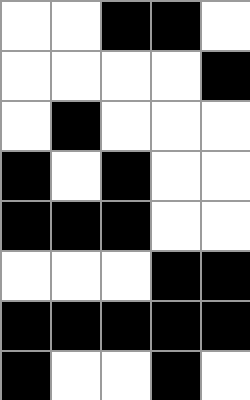[["white", "white", "black", "black", "white"], ["white", "white", "white", "white", "black"], ["white", "black", "white", "white", "white"], ["black", "white", "black", "white", "white"], ["black", "black", "black", "white", "white"], ["white", "white", "white", "black", "black"], ["black", "black", "black", "black", "black"], ["black", "white", "white", "black", "white"]]